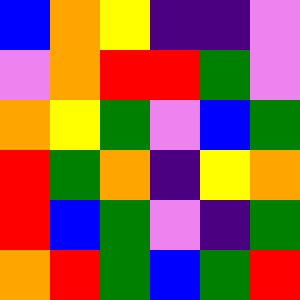[["blue", "orange", "yellow", "indigo", "indigo", "violet"], ["violet", "orange", "red", "red", "green", "violet"], ["orange", "yellow", "green", "violet", "blue", "green"], ["red", "green", "orange", "indigo", "yellow", "orange"], ["red", "blue", "green", "violet", "indigo", "green"], ["orange", "red", "green", "blue", "green", "red"]]